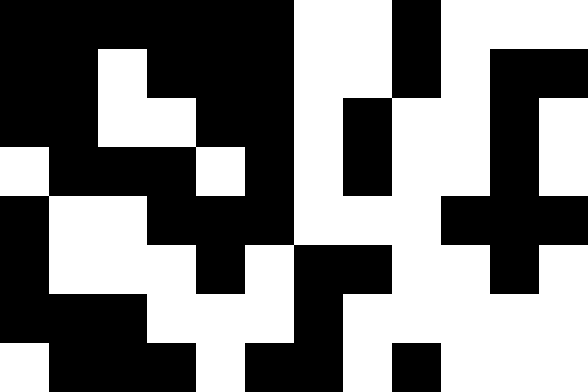[["black", "black", "black", "black", "black", "black", "white", "white", "black", "white", "white", "white"], ["black", "black", "white", "black", "black", "black", "white", "white", "black", "white", "black", "black"], ["black", "black", "white", "white", "black", "black", "white", "black", "white", "white", "black", "white"], ["white", "black", "black", "black", "white", "black", "white", "black", "white", "white", "black", "white"], ["black", "white", "white", "black", "black", "black", "white", "white", "white", "black", "black", "black"], ["black", "white", "white", "white", "black", "white", "black", "black", "white", "white", "black", "white"], ["black", "black", "black", "white", "white", "white", "black", "white", "white", "white", "white", "white"], ["white", "black", "black", "black", "white", "black", "black", "white", "black", "white", "white", "white"]]